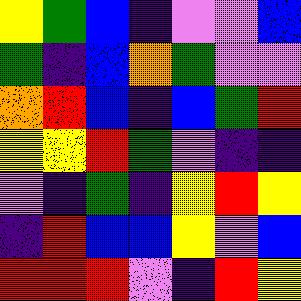[["yellow", "green", "blue", "indigo", "violet", "violet", "blue"], ["green", "indigo", "blue", "orange", "green", "violet", "violet"], ["orange", "red", "blue", "indigo", "blue", "green", "red"], ["yellow", "yellow", "red", "green", "violet", "indigo", "indigo"], ["violet", "indigo", "green", "indigo", "yellow", "red", "yellow"], ["indigo", "red", "blue", "blue", "yellow", "violet", "blue"], ["red", "red", "red", "violet", "indigo", "red", "yellow"]]